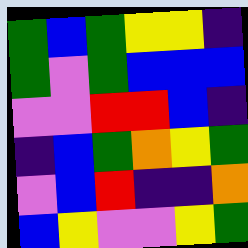[["green", "blue", "green", "yellow", "yellow", "indigo"], ["green", "violet", "green", "blue", "blue", "blue"], ["violet", "violet", "red", "red", "blue", "indigo"], ["indigo", "blue", "green", "orange", "yellow", "green"], ["violet", "blue", "red", "indigo", "indigo", "orange"], ["blue", "yellow", "violet", "violet", "yellow", "green"]]